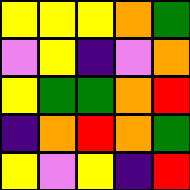[["yellow", "yellow", "yellow", "orange", "green"], ["violet", "yellow", "indigo", "violet", "orange"], ["yellow", "green", "green", "orange", "red"], ["indigo", "orange", "red", "orange", "green"], ["yellow", "violet", "yellow", "indigo", "red"]]